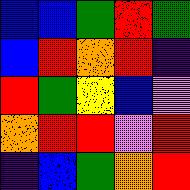[["blue", "blue", "green", "red", "green"], ["blue", "red", "orange", "red", "indigo"], ["red", "green", "yellow", "blue", "violet"], ["orange", "red", "red", "violet", "red"], ["indigo", "blue", "green", "orange", "red"]]